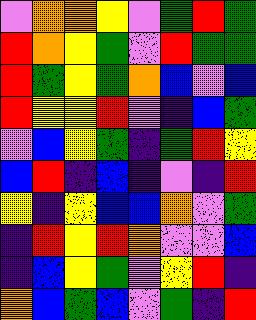[["violet", "orange", "orange", "yellow", "violet", "green", "red", "green"], ["red", "orange", "yellow", "green", "violet", "red", "green", "green"], ["red", "green", "yellow", "green", "orange", "blue", "violet", "blue"], ["red", "yellow", "yellow", "red", "violet", "indigo", "blue", "green"], ["violet", "blue", "yellow", "green", "indigo", "green", "red", "yellow"], ["blue", "red", "indigo", "blue", "indigo", "violet", "indigo", "red"], ["yellow", "indigo", "yellow", "blue", "blue", "orange", "violet", "green"], ["indigo", "red", "yellow", "red", "orange", "violet", "violet", "blue"], ["indigo", "blue", "yellow", "green", "violet", "yellow", "red", "indigo"], ["orange", "blue", "green", "blue", "violet", "green", "indigo", "red"]]